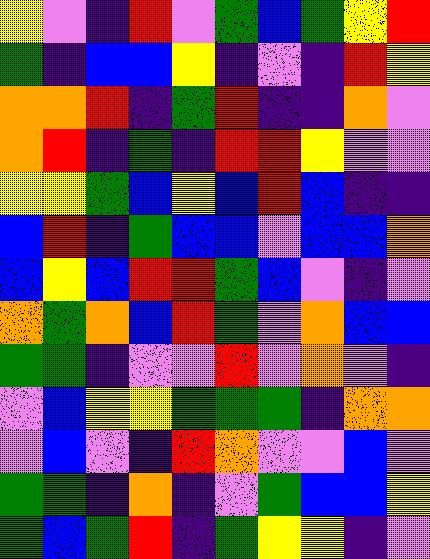[["yellow", "violet", "indigo", "red", "violet", "green", "blue", "green", "yellow", "red"], ["green", "indigo", "blue", "blue", "yellow", "indigo", "violet", "indigo", "red", "yellow"], ["orange", "orange", "red", "indigo", "green", "red", "indigo", "indigo", "orange", "violet"], ["orange", "red", "indigo", "green", "indigo", "red", "red", "yellow", "violet", "violet"], ["yellow", "yellow", "green", "blue", "yellow", "blue", "red", "blue", "indigo", "indigo"], ["blue", "red", "indigo", "green", "blue", "blue", "violet", "blue", "blue", "orange"], ["blue", "yellow", "blue", "red", "red", "green", "blue", "violet", "indigo", "violet"], ["orange", "green", "orange", "blue", "red", "green", "violet", "orange", "blue", "blue"], ["green", "green", "indigo", "violet", "violet", "red", "violet", "orange", "violet", "indigo"], ["violet", "blue", "yellow", "yellow", "green", "green", "green", "indigo", "orange", "orange"], ["violet", "blue", "violet", "indigo", "red", "orange", "violet", "violet", "blue", "violet"], ["green", "green", "indigo", "orange", "indigo", "violet", "green", "blue", "blue", "yellow"], ["green", "blue", "green", "red", "indigo", "green", "yellow", "yellow", "indigo", "violet"]]